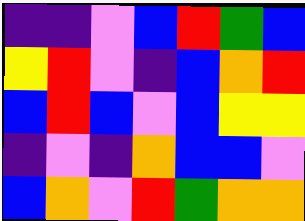[["indigo", "indigo", "violet", "blue", "red", "green", "blue"], ["yellow", "red", "violet", "indigo", "blue", "orange", "red"], ["blue", "red", "blue", "violet", "blue", "yellow", "yellow"], ["indigo", "violet", "indigo", "orange", "blue", "blue", "violet"], ["blue", "orange", "violet", "red", "green", "orange", "orange"]]